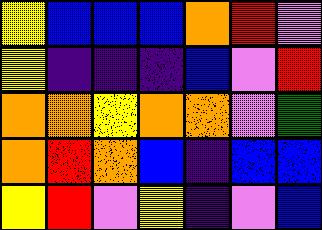[["yellow", "blue", "blue", "blue", "orange", "red", "violet"], ["yellow", "indigo", "indigo", "indigo", "blue", "violet", "red"], ["orange", "orange", "yellow", "orange", "orange", "violet", "green"], ["orange", "red", "orange", "blue", "indigo", "blue", "blue"], ["yellow", "red", "violet", "yellow", "indigo", "violet", "blue"]]